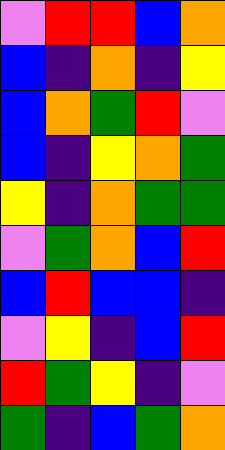[["violet", "red", "red", "blue", "orange"], ["blue", "indigo", "orange", "indigo", "yellow"], ["blue", "orange", "green", "red", "violet"], ["blue", "indigo", "yellow", "orange", "green"], ["yellow", "indigo", "orange", "green", "green"], ["violet", "green", "orange", "blue", "red"], ["blue", "red", "blue", "blue", "indigo"], ["violet", "yellow", "indigo", "blue", "red"], ["red", "green", "yellow", "indigo", "violet"], ["green", "indigo", "blue", "green", "orange"]]